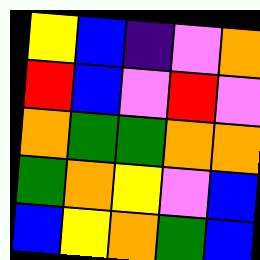[["yellow", "blue", "indigo", "violet", "orange"], ["red", "blue", "violet", "red", "violet"], ["orange", "green", "green", "orange", "orange"], ["green", "orange", "yellow", "violet", "blue"], ["blue", "yellow", "orange", "green", "blue"]]